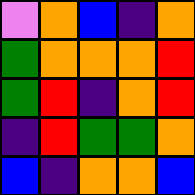[["violet", "orange", "blue", "indigo", "orange"], ["green", "orange", "orange", "orange", "red"], ["green", "red", "indigo", "orange", "red"], ["indigo", "red", "green", "green", "orange"], ["blue", "indigo", "orange", "orange", "blue"]]